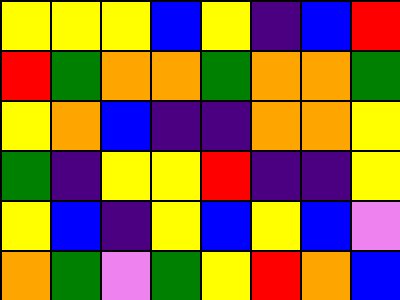[["yellow", "yellow", "yellow", "blue", "yellow", "indigo", "blue", "red"], ["red", "green", "orange", "orange", "green", "orange", "orange", "green"], ["yellow", "orange", "blue", "indigo", "indigo", "orange", "orange", "yellow"], ["green", "indigo", "yellow", "yellow", "red", "indigo", "indigo", "yellow"], ["yellow", "blue", "indigo", "yellow", "blue", "yellow", "blue", "violet"], ["orange", "green", "violet", "green", "yellow", "red", "orange", "blue"]]